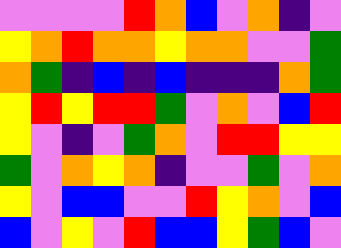[["violet", "violet", "violet", "violet", "red", "orange", "blue", "violet", "orange", "indigo", "violet"], ["yellow", "orange", "red", "orange", "orange", "yellow", "orange", "orange", "violet", "violet", "green"], ["orange", "green", "indigo", "blue", "indigo", "blue", "indigo", "indigo", "indigo", "orange", "green"], ["yellow", "red", "yellow", "red", "red", "green", "violet", "orange", "violet", "blue", "red"], ["yellow", "violet", "indigo", "violet", "green", "orange", "violet", "red", "red", "yellow", "yellow"], ["green", "violet", "orange", "yellow", "orange", "indigo", "violet", "violet", "green", "violet", "orange"], ["yellow", "violet", "blue", "blue", "violet", "violet", "red", "yellow", "orange", "violet", "blue"], ["blue", "violet", "yellow", "violet", "red", "blue", "blue", "yellow", "green", "blue", "violet"]]